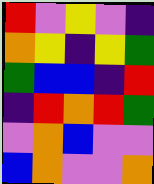[["red", "violet", "yellow", "violet", "indigo"], ["orange", "yellow", "indigo", "yellow", "green"], ["green", "blue", "blue", "indigo", "red"], ["indigo", "red", "orange", "red", "green"], ["violet", "orange", "blue", "violet", "violet"], ["blue", "orange", "violet", "violet", "orange"]]